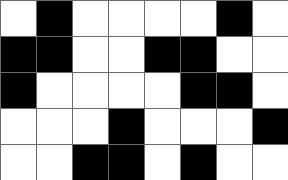[["white", "black", "white", "white", "white", "white", "black", "white"], ["black", "black", "white", "white", "black", "black", "white", "white"], ["black", "white", "white", "white", "white", "black", "black", "white"], ["white", "white", "white", "black", "white", "white", "white", "black"], ["white", "white", "black", "black", "white", "black", "white", "white"]]